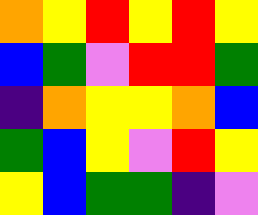[["orange", "yellow", "red", "yellow", "red", "yellow"], ["blue", "green", "violet", "red", "red", "green"], ["indigo", "orange", "yellow", "yellow", "orange", "blue"], ["green", "blue", "yellow", "violet", "red", "yellow"], ["yellow", "blue", "green", "green", "indigo", "violet"]]